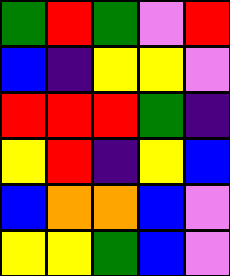[["green", "red", "green", "violet", "red"], ["blue", "indigo", "yellow", "yellow", "violet"], ["red", "red", "red", "green", "indigo"], ["yellow", "red", "indigo", "yellow", "blue"], ["blue", "orange", "orange", "blue", "violet"], ["yellow", "yellow", "green", "blue", "violet"]]